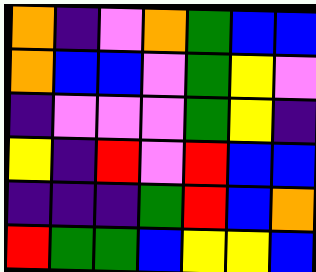[["orange", "indigo", "violet", "orange", "green", "blue", "blue"], ["orange", "blue", "blue", "violet", "green", "yellow", "violet"], ["indigo", "violet", "violet", "violet", "green", "yellow", "indigo"], ["yellow", "indigo", "red", "violet", "red", "blue", "blue"], ["indigo", "indigo", "indigo", "green", "red", "blue", "orange"], ["red", "green", "green", "blue", "yellow", "yellow", "blue"]]